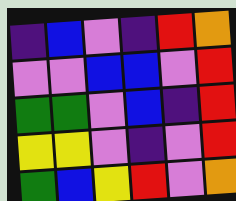[["indigo", "blue", "violet", "indigo", "red", "orange"], ["violet", "violet", "blue", "blue", "violet", "red"], ["green", "green", "violet", "blue", "indigo", "red"], ["yellow", "yellow", "violet", "indigo", "violet", "red"], ["green", "blue", "yellow", "red", "violet", "orange"]]